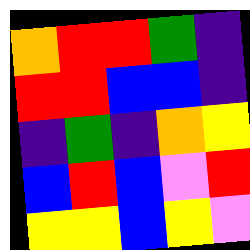[["orange", "red", "red", "green", "indigo"], ["red", "red", "blue", "blue", "indigo"], ["indigo", "green", "indigo", "orange", "yellow"], ["blue", "red", "blue", "violet", "red"], ["yellow", "yellow", "blue", "yellow", "violet"]]